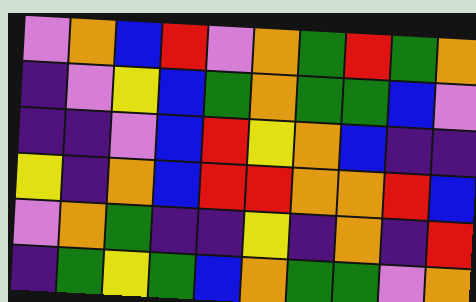[["violet", "orange", "blue", "red", "violet", "orange", "green", "red", "green", "orange"], ["indigo", "violet", "yellow", "blue", "green", "orange", "green", "green", "blue", "violet"], ["indigo", "indigo", "violet", "blue", "red", "yellow", "orange", "blue", "indigo", "indigo"], ["yellow", "indigo", "orange", "blue", "red", "red", "orange", "orange", "red", "blue"], ["violet", "orange", "green", "indigo", "indigo", "yellow", "indigo", "orange", "indigo", "red"], ["indigo", "green", "yellow", "green", "blue", "orange", "green", "green", "violet", "orange"]]